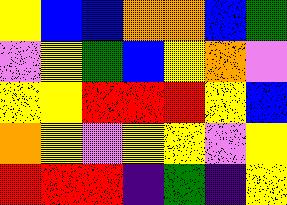[["yellow", "blue", "blue", "orange", "orange", "blue", "green"], ["violet", "yellow", "green", "blue", "yellow", "orange", "violet"], ["yellow", "yellow", "red", "red", "red", "yellow", "blue"], ["orange", "yellow", "violet", "yellow", "yellow", "violet", "yellow"], ["red", "red", "red", "indigo", "green", "indigo", "yellow"]]